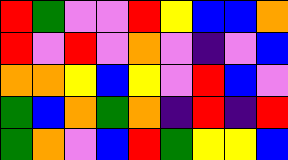[["red", "green", "violet", "violet", "red", "yellow", "blue", "blue", "orange"], ["red", "violet", "red", "violet", "orange", "violet", "indigo", "violet", "blue"], ["orange", "orange", "yellow", "blue", "yellow", "violet", "red", "blue", "violet"], ["green", "blue", "orange", "green", "orange", "indigo", "red", "indigo", "red"], ["green", "orange", "violet", "blue", "red", "green", "yellow", "yellow", "blue"]]